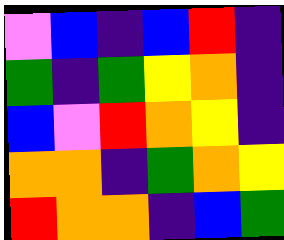[["violet", "blue", "indigo", "blue", "red", "indigo"], ["green", "indigo", "green", "yellow", "orange", "indigo"], ["blue", "violet", "red", "orange", "yellow", "indigo"], ["orange", "orange", "indigo", "green", "orange", "yellow"], ["red", "orange", "orange", "indigo", "blue", "green"]]